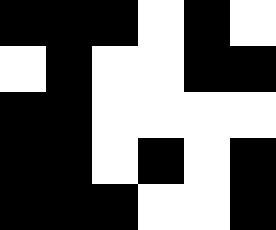[["black", "black", "black", "white", "black", "white"], ["white", "black", "white", "white", "black", "black"], ["black", "black", "white", "white", "white", "white"], ["black", "black", "white", "black", "white", "black"], ["black", "black", "black", "white", "white", "black"]]